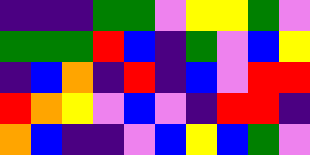[["indigo", "indigo", "indigo", "green", "green", "violet", "yellow", "yellow", "green", "violet"], ["green", "green", "green", "red", "blue", "indigo", "green", "violet", "blue", "yellow"], ["indigo", "blue", "orange", "indigo", "red", "indigo", "blue", "violet", "red", "red"], ["red", "orange", "yellow", "violet", "blue", "violet", "indigo", "red", "red", "indigo"], ["orange", "blue", "indigo", "indigo", "violet", "blue", "yellow", "blue", "green", "violet"]]